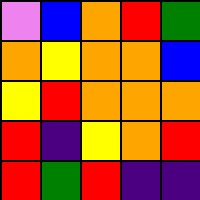[["violet", "blue", "orange", "red", "green"], ["orange", "yellow", "orange", "orange", "blue"], ["yellow", "red", "orange", "orange", "orange"], ["red", "indigo", "yellow", "orange", "red"], ["red", "green", "red", "indigo", "indigo"]]